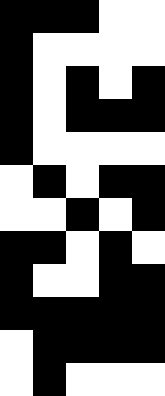[["black", "black", "black", "white", "white"], ["black", "white", "white", "white", "white"], ["black", "white", "black", "white", "black"], ["black", "white", "black", "black", "black"], ["black", "white", "white", "white", "white"], ["white", "black", "white", "black", "black"], ["white", "white", "black", "white", "black"], ["black", "black", "white", "black", "white"], ["black", "white", "white", "black", "black"], ["black", "black", "black", "black", "black"], ["white", "black", "black", "black", "black"], ["white", "black", "white", "white", "white"]]